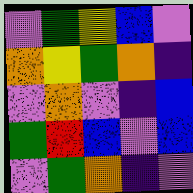[["violet", "green", "yellow", "blue", "violet"], ["orange", "yellow", "green", "orange", "indigo"], ["violet", "orange", "violet", "indigo", "blue"], ["green", "red", "blue", "violet", "blue"], ["violet", "green", "orange", "indigo", "violet"]]